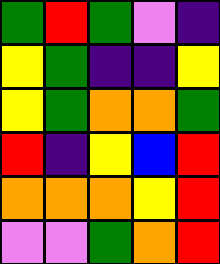[["green", "red", "green", "violet", "indigo"], ["yellow", "green", "indigo", "indigo", "yellow"], ["yellow", "green", "orange", "orange", "green"], ["red", "indigo", "yellow", "blue", "red"], ["orange", "orange", "orange", "yellow", "red"], ["violet", "violet", "green", "orange", "red"]]